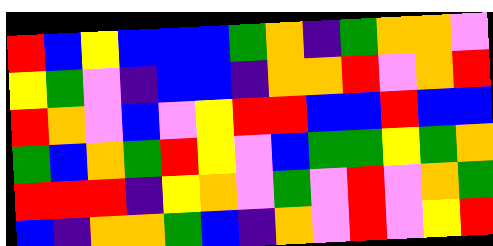[["red", "blue", "yellow", "blue", "blue", "blue", "green", "orange", "indigo", "green", "orange", "orange", "violet"], ["yellow", "green", "violet", "indigo", "blue", "blue", "indigo", "orange", "orange", "red", "violet", "orange", "red"], ["red", "orange", "violet", "blue", "violet", "yellow", "red", "red", "blue", "blue", "red", "blue", "blue"], ["green", "blue", "orange", "green", "red", "yellow", "violet", "blue", "green", "green", "yellow", "green", "orange"], ["red", "red", "red", "indigo", "yellow", "orange", "violet", "green", "violet", "red", "violet", "orange", "green"], ["blue", "indigo", "orange", "orange", "green", "blue", "indigo", "orange", "violet", "red", "violet", "yellow", "red"]]